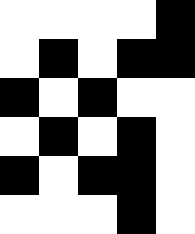[["white", "white", "white", "white", "black"], ["white", "black", "white", "black", "black"], ["black", "white", "black", "white", "white"], ["white", "black", "white", "black", "white"], ["black", "white", "black", "black", "white"], ["white", "white", "white", "black", "white"]]